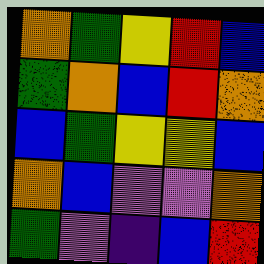[["orange", "green", "yellow", "red", "blue"], ["green", "orange", "blue", "red", "orange"], ["blue", "green", "yellow", "yellow", "blue"], ["orange", "blue", "violet", "violet", "orange"], ["green", "violet", "indigo", "blue", "red"]]